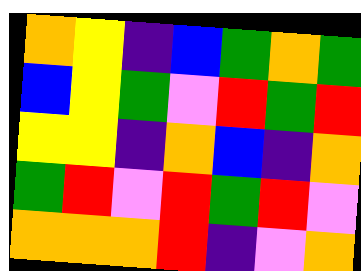[["orange", "yellow", "indigo", "blue", "green", "orange", "green"], ["blue", "yellow", "green", "violet", "red", "green", "red"], ["yellow", "yellow", "indigo", "orange", "blue", "indigo", "orange"], ["green", "red", "violet", "red", "green", "red", "violet"], ["orange", "orange", "orange", "red", "indigo", "violet", "orange"]]